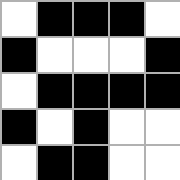[["white", "black", "black", "black", "white"], ["black", "white", "white", "white", "black"], ["white", "black", "black", "black", "black"], ["black", "white", "black", "white", "white"], ["white", "black", "black", "white", "white"]]